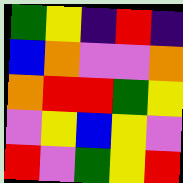[["green", "yellow", "indigo", "red", "indigo"], ["blue", "orange", "violet", "violet", "orange"], ["orange", "red", "red", "green", "yellow"], ["violet", "yellow", "blue", "yellow", "violet"], ["red", "violet", "green", "yellow", "red"]]